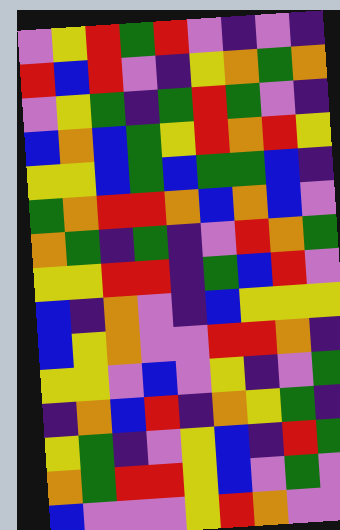[["violet", "yellow", "red", "green", "red", "violet", "indigo", "violet", "indigo"], ["red", "blue", "red", "violet", "indigo", "yellow", "orange", "green", "orange"], ["violet", "yellow", "green", "indigo", "green", "red", "green", "violet", "indigo"], ["blue", "orange", "blue", "green", "yellow", "red", "orange", "red", "yellow"], ["yellow", "yellow", "blue", "green", "blue", "green", "green", "blue", "indigo"], ["green", "orange", "red", "red", "orange", "blue", "orange", "blue", "violet"], ["orange", "green", "indigo", "green", "indigo", "violet", "red", "orange", "green"], ["yellow", "yellow", "red", "red", "indigo", "green", "blue", "red", "violet"], ["blue", "indigo", "orange", "violet", "indigo", "blue", "yellow", "yellow", "yellow"], ["blue", "yellow", "orange", "violet", "violet", "red", "red", "orange", "indigo"], ["yellow", "yellow", "violet", "blue", "violet", "yellow", "indigo", "violet", "green"], ["indigo", "orange", "blue", "red", "indigo", "orange", "yellow", "green", "indigo"], ["yellow", "green", "indigo", "violet", "yellow", "blue", "indigo", "red", "green"], ["orange", "green", "red", "red", "yellow", "blue", "violet", "green", "violet"], ["blue", "violet", "violet", "violet", "yellow", "red", "orange", "violet", "violet"]]